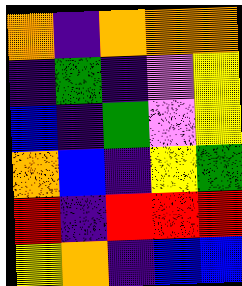[["orange", "indigo", "orange", "orange", "orange"], ["indigo", "green", "indigo", "violet", "yellow"], ["blue", "indigo", "green", "violet", "yellow"], ["orange", "blue", "indigo", "yellow", "green"], ["red", "indigo", "red", "red", "red"], ["yellow", "orange", "indigo", "blue", "blue"]]